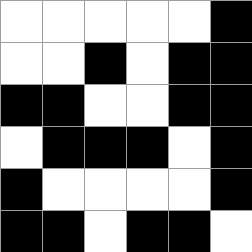[["white", "white", "white", "white", "white", "black"], ["white", "white", "black", "white", "black", "black"], ["black", "black", "white", "white", "black", "black"], ["white", "black", "black", "black", "white", "black"], ["black", "white", "white", "white", "white", "black"], ["black", "black", "white", "black", "black", "white"]]